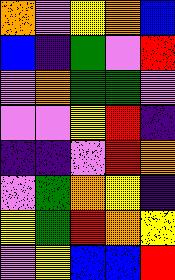[["orange", "violet", "yellow", "orange", "blue"], ["blue", "indigo", "green", "violet", "red"], ["violet", "orange", "green", "green", "violet"], ["violet", "violet", "yellow", "red", "indigo"], ["indigo", "indigo", "violet", "red", "orange"], ["violet", "green", "orange", "yellow", "indigo"], ["yellow", "green", "red", "orange", "yellow"], ["violet", "yellow", "blue", "blue", "red"]]